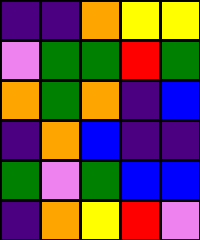[["indigo", "indigo", "orange", "yellow", "yellow"], ["violet", "green", "green", "red", "green"], ["orange", "green", "orange", "indigo", "blue"], ["indigo", "orange", "blue", "indigo", "indigo"], ["green", "violet", "green", "blue", "blue"], ["indigo", "orange", "yellow", "red", "violet"]]